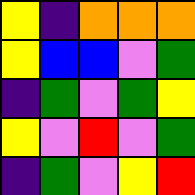[["yellow", "indigo", "orange", "orange", "orange"], ["yellow", "blue", "blue", "violet", "green"], ["indigo", "green", "violet", "green", "yellow"], ["yellow", "violet", "red", "violet", "green"], ["indigo", "green", "violet", "yellow", "red"]]